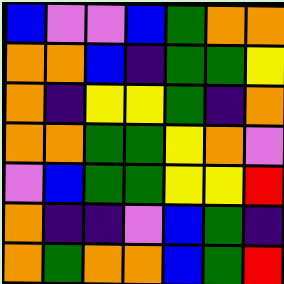[["blue", "violet", "violet", "blue", "green", "orange", "orange"], ["orange", "orange", "blue", "indigo", "green", "green", "yellow"], ["orange", "indigo", "yellow", "yellow", "green", "indigo", "orange"], ["orange", "orange", "green", "green", "yellow", "orange", "violet"], ["violet", "blue", "green", "green", "yellow", "yellow", "red"], ["orange", "indigo", "indigo", "violet", "blue", "green", "indigo"], ["orange", "green", "orange", "orange", "blue", "green", "red"]]